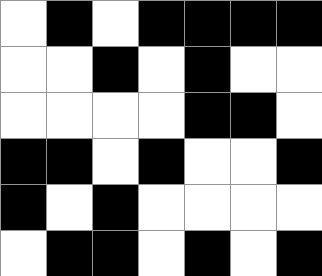[["white", "black", "white", "black", "black", "black", "black"], ["white", "white", "black", "white", "black", "white", "white"], ["white", "white", "white", "white", "black", "black", "white"], ["black", "black", "white", "black", "white", "white", "black"], ["black", "white", "black", "white", "white", "white", "white"], ["white", "black", "black", "white", "black", "white", "black"]]